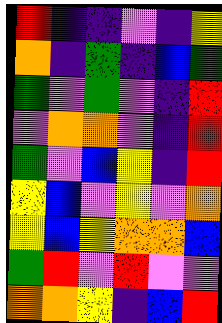[["red", "indigo", "indigo", "violet", "indigo", "yellow"], ["orange", "indigo", "green", "indigo", "blue", "green"], ["green", "violet", "green", "violet", "indigo", "red"], ["violet", "orange", "orange", "violet", "indigo", "red"], ["green", "violet", "blue", "yellow", "indigo", "red"], ["yellow", "blue", "violet", "yellow", "violet", "orange"], ["yellow", "blue", "yellow", "orange", "orange", "blue"], ["green", "red", "violet", "red", "violet", "violet"], ["orange", "orange", "yellow", "indigo", "blue", "red"]]